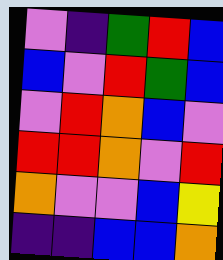[["violet", "indigo", "green", "red", "blue"], ["blue", "violet", "red", "green", "blue"], ["violet", "red", "orange", "blue", "violet"], ["red", "red", "orange", "violet", "red"], ["orange", "violet", "violet", "blue", "yellow"], ["indigo", "indigo", "blue", "blue", "orange"]]